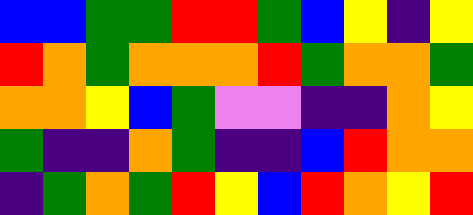[["blue", "blue", "green", "green", "red", "red", "green", "blue", "yellow", "indigo", "yellow"], ["red", "orange", "green", "orange", "orange", "orange", "red", "green", "orange", "orange", "green"], ["orange", "orange", "yellow", "blue", "green", "violet", "violet", "indigo", "indigo", "orange", "yellow"], ["green", "indigo", "indigo", "orange", "green", "indigo", "indigo", "blue", "red", "orange", "orange"], ["indigo", "green", "orange", "green", "red", "yellow", "blue", "red", "orange", "yellow", "red"]]